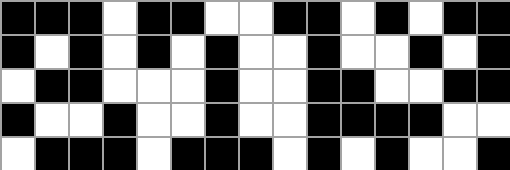[["black", "black", "black", "white", "black", "black", "white", "white", "black", "black", "white", "black", "white", "black", "black"], ["black", "white", "black", "white", "black", "white", "black", "white", "white", "black", "white", "white", "black", "white", "black"], ["white", "black", "black", "white", "white", "white", "black", "white", "white", "black", "black", "white", "white", "black", "black"], ["black", "white", "white", "black", "white", "white", "black", "white", "white", "black", "black", "black", "black", "white", "white"], ["white", "black", "black", "black", "white", "black", "black", "black", "white", "black", "white", "black", "white", "white", "black"]]